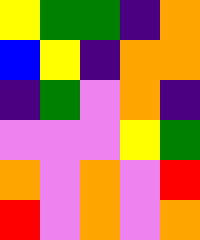[["yellow", "green", "green", "indigo", "orange"], ["blue", "yellow", "indigo", "orange", "orange"], ["indigo", "green", "violet", "orange", "indigo"], ["violet", "violet", "violet", "yellow", "green"], ["orange", "violet", "orange", "violet", "red"], ["red", "violet", "orange", "violet", "orange"]]